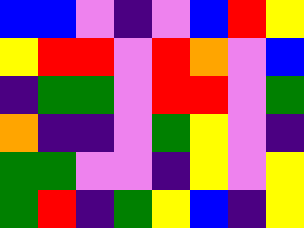[["blue", "blue", "violet", "indigo", "violet", "blue", "red", "yellow"], ["yellow", "red", "red", "violet", "red", "orange", "violet", "blue"], ["indigo", "green", "green", "violet", "red", "red", "violet", "green"], ["orange", "indigo", "indigo", "violet", "green", "yellow", "violet", "indigo"], ["green", "green", "violet", "violet", "indigo", "yellow", "violet", "yellow"], ["green", "red", "indigo", "green", "yellow", "blue", "indigo", "yellow"]]